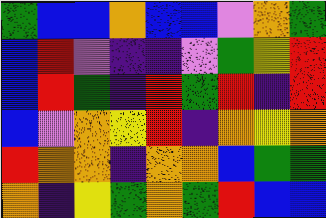[["green", "blue", "blue", "orange", "blue", "blue", "violet", "orange", "green"], ["blue", "red", "violet", "indigo", "indigo", "violet", "green", "yellow", "red"], ["blue", "red", "green", "indigo", "red", "green", "red", "indigo", "red"], ["blue", "violet", "orange", "yellow", "red", "indigo", "orange", "yellow", "orange"], ["red", "orange", "orange", "indigo", "orange", "orange", "blue", "green", "green"], ["orange", "indigo", "yellow", "green", "orange", "green", "red", "blue", "blue"]]